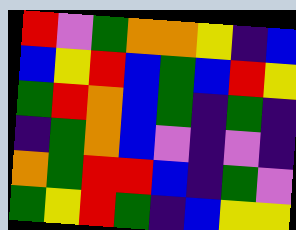[["red", "violet", "green", "orange", "orange", "yellow", "indigo", "blue"], ["blue", "yellow", "red", "blue", "green", "blue", "red", "yellow"], ["green", "red", "orange", "blue", "green", "indigo", "green", "indigo"], ["indigo", "green", "orange", "blue", "violet", "indigo", "violet", "indigo"], ["orange", "green", "red", "red", "blue", "indigo", "green", "violet"], ["green", "yellow", "red", "green", "indigo", "blue", "yellow", "yellow"]]